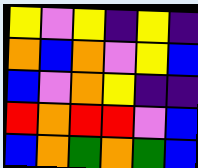[["yellow", "violet", "yellow", "indigo", "yellow", "indigo"], ["orange", "blue", "orange", "violet", "yellow", "blue"], ["blue", "violet", "orange", "yellow", "indigo", "indigo"], ["red", "orange", "red", "red", "violet", "blue"], ["blue", "orange", "green", "orange", "green", "blue"]]